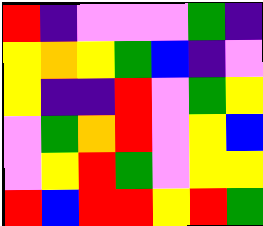[["red", "indigo", "violet", "violet", "violet", "green", "indigo"], ["yellow", "orange", "yellow", "green", "blue", "indigo", "violet"], ["yellow", "indigo", "indigo", "red", "violet", "green", "yellow"], ["violet", "green", "orange", "red", "violet", "yellow", "blue"], ["violet", "yellow", "red", "green", "violet", "yellow", "yellow"], ["red", "blue", "red", "red", "yellow", "red", "green"]]